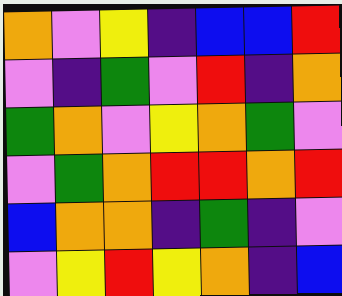[["orange", "violet", "yellow", "indigo", "blue", "blue", "red"], ["violet", "indigo", "green", "violet", "red", "indigo", "orange"], ["green", "orange", "violet", "yellow", "orange", "green", "violet"], ["violet", "green", "orange", "red", "red", "orange", "red"], ["blue", "orange", "orange", "indigo", "green", "indigo", "violet"], ["violet", "yellow", "red", "yellow", "orange", "indigo", "blue"]]